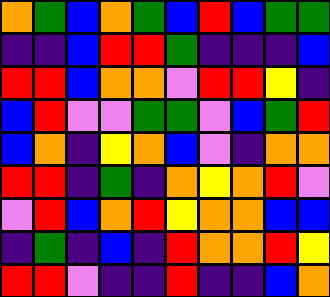[["orange", "green", "blue", "orange", "green", "blue", "red", "blue", "green", "green"], ["indigo", "indigo", "blue", "red", "red", "green", "indigo", "indigo", "indigo", "blue"], ["red", "red", "blue", "orange", "orange", "violet", "red", "red", "yellow", "indigo"], ["blue", "red", "violet", "violet", "green", "green", "violet", "blue", "green", "red"], ["blue", "orange", "indigo", "yellow", "orange", "blue", "violet", "indigo", "orange", "orange"], ["red", "red", "indigo", "green", "indigo", "orange", "yellow", "orange", "red", "violet"], ["violet", "red", "blue", "orange", "red", "yellow", "orange", "orange", "blue", "blue"], ["indigo", "green", "indigo", "blue", "indigo", "red", "orange", "orange", "red", "yellow"], ["red", "red", "violet", "indigo", "indigo", "red", "indigo", "indigo", "blue", "orange"]]